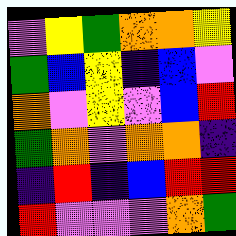[["violet", "yellow", "green", "orange", "orange", "yellow"], ["green", "blue", "yellow", "indigo", "blue", "violet"], ["orange", "violet", "yellow", "violet", "blue", "red"], ["green", "orange", "violet", "orange", "orange", "indigo"], ["indigo", "red", "indigo", "blue", "red", "red"], ["red", "violet", "violet", "violet", "orange", "green"]]